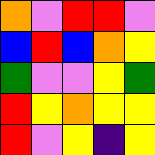[["orange", "violet", "red", "red", "violet"], ["blue", "red", "blue", "orange", "yellow"], ["green", "violet", "violet", "yellow", "green"], ["red", "yellow", "orange", "yellow", "yellow"], ["red", "violet", "yellow", "indigo", "yellow"]]